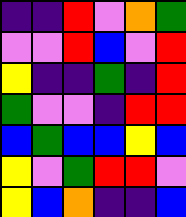[["indigo", "indigo", "red", "violet", "orange", "green"], ["violet", "violet", "red", "blue", "violet", "red"], ["yellow", "indigo", "indigo", "green", "indigo", "red"], ["green", "violet", "violet", "indigo", "red", "red"], ["blue", "green", "blue", "blue", "yellow", "blue"], ["yellow", "violet", "green", "red", "red", "violet"], ["yellow", "blue", "orange", "indigo", "indigo", "blue"]]